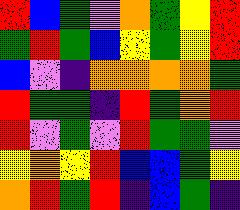[["red", "blue", "green", "violet", "orange", "green", "yellow", "red"], ["green", "red", "green", "blue", "yellow", "green", "yellow", "red"], ["blue", "violet", "indigo", "orange", "orange", "orange", "orange", "green"], ["red", "green", "green", "indigo", "red", "green", "orange", "red"], ["red", "violet", "green", "violet", "red", "green", "green", "violet"], ["yellow", "orange", "yellow", "red", "blue", "blue", "green", "yellow"], ["orange", "red", "green", "red", "indigo", "blue", "green", "indigo"]]